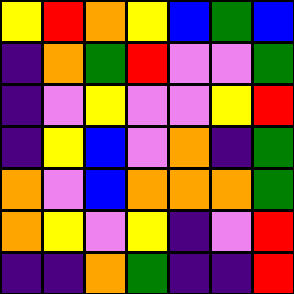[["yellow", "red", "orange", "yellow", "blue", "green", "blue"], ["indigo", "orange", "green", "red", "violet", "violet", "green"], ["indigo", "violet", "yellow", "violet", "violet", "yellow", "red"], ["indigo", "yellow", "blue", "violet", "orange", "indigo", "green"], ["orange", "violet", "blue", "orange", "orange", "orange", "green"], ["orange", "yellow", "violet", "yellow", "indigo", "violet", "red"], ["indigo", "indigo", "orange", "green", "indigo", "indigo", "red"]]